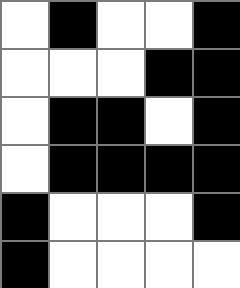[["white", "black", "white", "white", "black"], ["white", "white", "white", "black", "black"], ["white", "black", "black", "white", "black"], ["white", "black", "black", "black", "black"], ["black", "white", "white", "white", "black"], ["black", "white", "white", "white", "white"]]